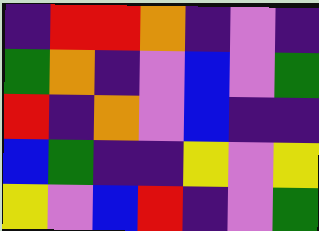[["indigo", "red", "red", "orange", "indigo", "violet", "indigo"], ["green", "orange", "indigo", "violet", "blue", "violet", "green"], ["red", "indigo", "orange", "violet", "blue", "indigo", "indigo"], ["blue", "green", "indigo", "indigo", "yellow", "violet", "yellow"], ["yellow", "violet", "blue", "red", "indigo", "violet", "green"]]